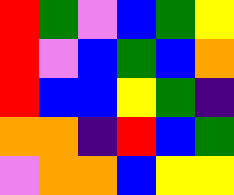[["red", "green", "violet", "blue", "green", "yellow"], ["red", "violet", "blue", "green", "blue", "orange"], ["red", "blue", "blue", "yellow", "green", "indigo"], ["orange", "orange", "indigo", "red", "blue", "green"], ["violet", "orange", "orange", "blue", "yellow", "yellow"]]